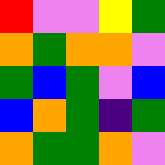[["red", "violet", "violet", "yellow", "green"], ["orange", "green", "orange", "orange", "violet"], ["green", "blue", "green", "violet", "blue"], ["blue", "orange", "green", "indigo", "green"], ["orange", "green", "green", "orange", "violet"]]